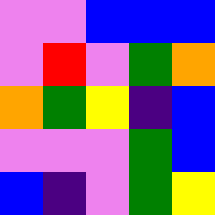[["violet", "violet", "blue", "blue", "blue"], ["violet", "red", "violet", "green", "orange"], ["orange", "green", "yellow", "indigo", "blue"], ["violet", "violet", "violet", "green", "blue"], ["blue", "indigo", "violet", "green", "yellow"]]